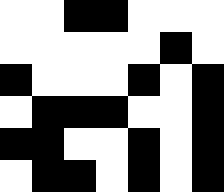[["white", "white", "black", "black", "white", "white", "white"], ["white", "white", "white", "white", "white", "black", "white"], ["black", "white", "white", "white", "black", "white", "black"], ["white", "black", "black", "black", "white", "white", "black"], ["black", "black", "white", "white", "black", "white", "black"], ["white", "black", "black", "white", "black", "white", "black"]]